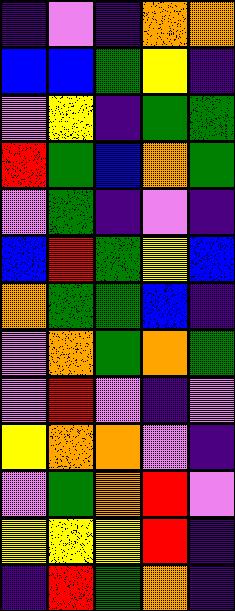[["indigo", "violet", "indigo", "orange", "orange"], ["blue", "blue", "green", "yellow", "indigo"], ["violet", "yellow", "indigo", "green", "green"], ["red", "green", "blue", "orange", "green"], ["violet", "green", "indigo", "violet", "indigo"], ["blue", "red", "green", "yellow", "blue"], ["orange", "green", "green", "blue", "indigo"], ["violet", "orange", "green", "orange", "green"], ["violet", "red", "violet", "indigo", "violet"], ["yellow", "orange", "orange", "violet", "indigo"], ["violet", "green", "orange", "red", "violet"], ["yellow", "yellow", "yellow", "red", "indigo"], ["indigo", "red", "green", "orange", "indigo"]]